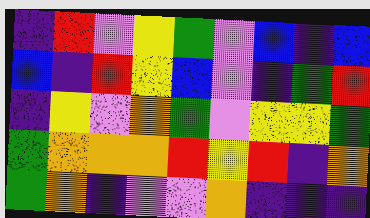[["indigo", "red", "violet", "yellow", "green", "violet", "blue", "indigo", "blue"], ["blue", "indigo", "red", "yellow", "blue", "violet", "indigo", "green", "red"], ["indigo", "yellow", "violet", "orange", "green", "violet", "yellow", "yellow", "green"], ["green", "orange", "orange", "orange", "red", "yellow", "red", "indigo", "orange"], ["green", "orange", "indigo", "violet", "violet", "orange", "indigo", "indigo", "indigo"]]